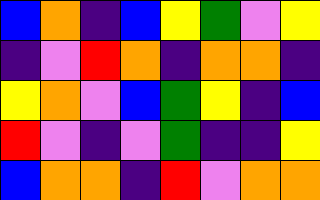[["blue", "orange", "indigo", "blue", "yellow", "green", "violet", "yellow"], ["indigo", "violet", "red", "orange", "indigo", "orange", "orange", "indigo"], ["yellow", "orange", "violet", "blue", "green", "yellow", "indigo", "blue"], ["red", "violet", "indigo", "violet", "green", "indigo", "indigo", "yellow"], ["blue", "orange", "orange", "indigo", "red", "violet", "orange", "orange"]]